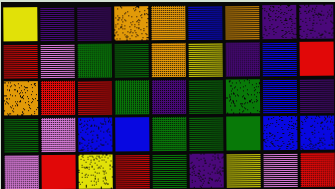[["yellow", "indigo", "indigo", "orange", "orange", "blue", "orange", "indigo", "indigo"], ["red", "violet", "green", "green", "orange", "yellow", "indigo", "blue", "red"], ["orange", "red", "red", "green", "indigo", "green", "green", "blue", "indigo"], ["green", "violet", "blue", "blue", "green", "green", "green", "blue", "blue"], ["violet", "red", "yellow", "red", "green", "indigo", "yellow", "violet", "red"]]